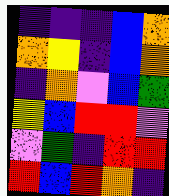[["indigo", "indigo", "indigo", "blue", "orange"], ["orange", "yellow", "indigo", "blue", "orange"], ["indigo", "orange", "violet", "blue", "green"], ["yellow", "blue", "red", "red", "violet"], ["violet", "green", "indigo", "red", "red"], ["red", "blue", "red", "orange", "indigo"]]